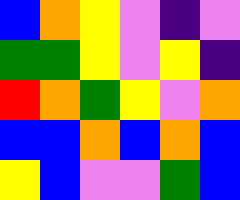[["blue", "orange", "yellow", "violet", "indigo", "violet"], ["green", "green", "yellow", "violet", "yellow", "indigo"], ["red", "orange", "green", "yellow", "violet", "orange"], ["blue", "blue", "orange", "blue", "orange", "blue"], ["yellow", "blue", "violet", "violet", "green", "blue"]]